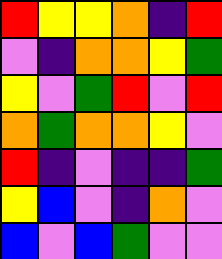[["red", "yellow", "yellow", "orange", "indigo", "red"], ["violet", "indigo", "orange", "orange", "yellow", "green"], ["yellow", "violet", "green", "red", "violet", "red"], ["orange", "green", "orange", "orange", "yellow", "violet"], ["red", "indigo", "violet", "indigo", "indigo", "green"], ["yellow", "blue", "violet", "indigo", "orange", "violet"], ["blue", "violet", "blue", "green", "violet", "violet"]]